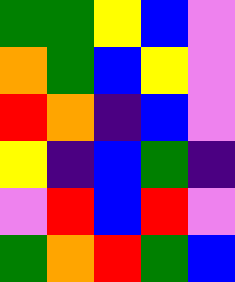[["green", "green", "yellow", "blue", "violet"], ["orange", "green", "blue", "yellow", "violet"], ["red", "orange", "indigo", "blue", "violet"], ["yellow", "indigo", "blue", "green", "indigo"], ["violet", "red", "blue", "red", "violet"], ["green", "orange", "red", "green", "blue"]]